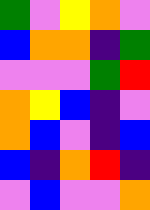[["green", "violet", "yellow", "orange", "violet"], ["blue", "orange", "orange", "indigo", "green"], ["violet", "violet", "violet", "green", "red"], ["orange", "yellow", "blue", "indigo", "violet"], ["orange", "blue", "violet", "indigo", "blue"], ["blue", "indigo", "orange", "red", "indigo"], ["violet", "blue", "violet", "violet", "orange"]]